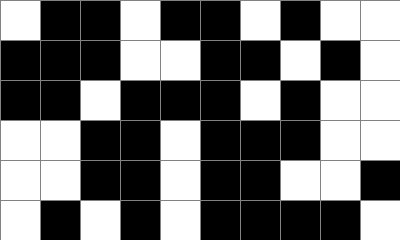[["white", "black", "black", "white", "black", "black", "white", "black", "white", "white"], ["black", "black", "black", "white", "white", "black", "black", "white", "black", "white"], ["black", "black", "white", "black", "black", "black", "white", "black", "white", "white"], ["white", "white", "black", "black", "white", "black", "black", "black", "white", "white"], ["white", "white", "black", "black", "white", "black", "black", "white", "white", "black"], ["white", "black", "white", "black", "white", "black", "black", "black", "black", "white"]]